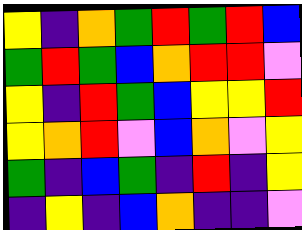[["yellow", "indigo", "orange", "green", "red", "green", "red", "blue"], ["green", "red", "green", "blue", "orange", "red", "red", "violet"], ["yellow", "indigo", "red", "green", "blue", "yellow", "yellow", "red"], ["yellow", "orange", "red", "violet", "blue", "orange", "violet", "yellow"], ["green", "indigo", "blue", "green", "indigo", "red", "indigo", "yellow"], ["indigo", "yellow", "indigo", "blue", "orange", "indigo", "indigo", "violet"]]